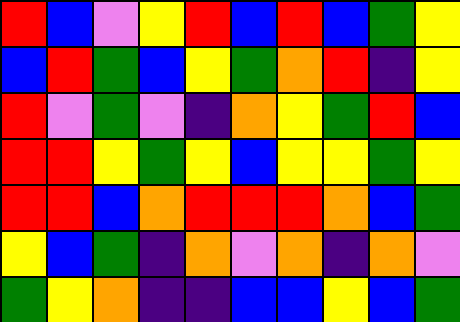[["red", "blue", "violet", "yellow", "red", "blue", "red", "blue", "green", "yellow"], ["blue", "red", "green", "blue", "yellow", "green", "orange", "red", "indigo", "yellow"], ["red", "violet", "green", "violet", "indigo", "orange", "yellow", "green", "red", "blue"], ["red", "red", "yellow", "green", "yellow", "blue", "yellow", "yellow", "green", "yellow"], ["red", "red", "blue", "orange", "red", "red", "red", "orange", "blue", "green"], ["yellow", "blue", "green", "indigo", "orange", "violet", "orange", "indigo", "orange", "violet"], ["green", "yellow", "orange", "indigo", "indigo", "blue", "blue", "yellow", "blue", "green"]]